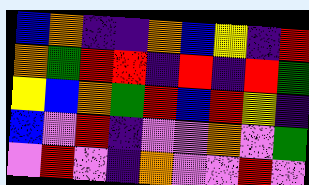[["blue", "orange", "indigo", "indigo", "orange", "blue", "yellow", "indigo", "red"], ["orange", "green", "red", "red", "indigo", "red", "indigo", "red", "green"], ["yellow", "blue", "orange", "green", "red", "blue", "red", "yellow", "indigo"], ["blue", "violet", "red", "indigo", "violet", "violet", "orange", "violet", "green"], ["violet", "red", "violet", "indigo", "orange", "violet", "violet", "red", "violet"]]